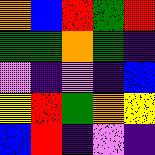[["orange", "blue", "red", "green", "red"], ["green", "green", "orange", "green", "indigo"], ["violet", "indigo", "violet", "indigo", "blue"], ["yellow", "red", "green", "orange", "yellow"], ["blue", "red", "indigo", "violet", "indigo"]]